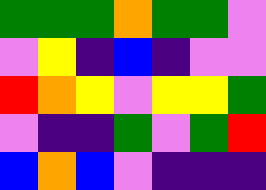[["green", "green", "green", "orange", "green", "green", "violet"], ["violet", "yellow", "indigo", "blue", "indigo", "violet", "violet"], ["red", "orange", "yellow", "violet", "yellow", "yellow", "green"], ["violet", "indigo", "indigo", "green", "violet", "green", "red"], ["blue", "orange", "blue", "violet", "indigo", "indigo", "indigo"]]